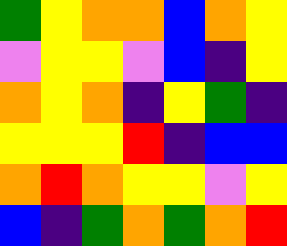[["green", "yellow", "orange", "orange", "blue", "orange", "yellow"], ["violet", "yellow", "yellow", "violet", "blue", "indigo", "yellow"], ["orange", "yellow", "orange", "indigo", "yellow", "green", "indigo"], ["yellow", "yellow", "yellow", "red", "indigo", "blue", "blue"], ["orange", "red", "orange", "yellow", "yellow", "violet", "yellow"], ["blue", "indigo", "green", "orange", "green", "orange", "red"]]